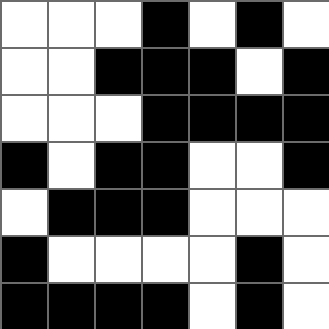[["white", "white", "white", "black", "white", "black", "white"], ["white", "white", "black", "black", "black", "white", "black"], ["white", "white", "white", "black", "black", "black", "black"], ["black", "white", "black", "black", "white", "white", "black"], ["white", "black", "black", "black", "white", "white", "white"], ["black", "white", "white", "white", "white", "black", "white"], ["black", "black", "black", "black", "white", "black", "white"]]